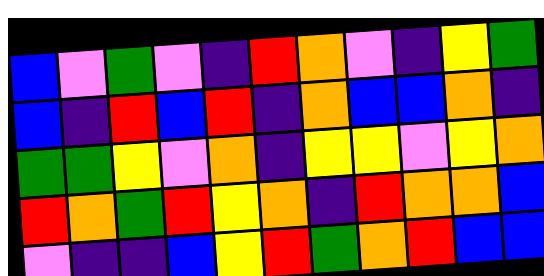[["blue", "violet", "green", "violet", "indigo", "red", "orange", "violet", "indigo", "yellow", "green"], ["blue", "indigo", "red", "blue", "red", "indigo", "orange", "blue", "blue", "orange", "indigo"], ["green", "green", "yellow", "violet", "orange", "indigo", "yellow", "yellow", "violet", "yellow", "orange"], ["red", "orange", "green", "red", "yellow", "orange", "indigo", "red", "orange", "orange", "blue"], ["violet", "indigo", "indigo", "blue", "yellow", "red", "green", "orange", "red", "blue", "blue"]]